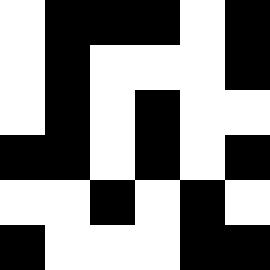[["white", "black", "black", "black", "white", "black"], ["white", "black", "white", "white", "white", "black"], ["white", "black", "white", "black", "white", "white"], ["black", "black", "white", "black", "white", "black"], ["white", "white", "black", "white", "black", "white"], ["black", "white", "white", "white", "black", "black"]]